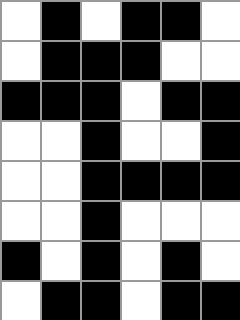[["white", "black", "white", "black", "black", "white"], ["white", "black", "black", "black", "white", "white"], ["black", "black", "black", "white", "black", "black"], ["white", "white", "black", "white", "white", "black"], ["white", "white", "black", "black", "black", "black"], ["white", "white", "black", "white", "white", "white"], ["black", "white", "black", "white", "black", "white"], ["white", "black", "black", "white", "black", "black"]]